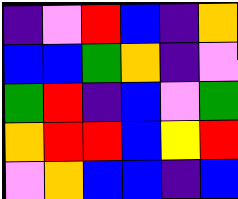[["indigo", "violet", "red", "blue", "indigo", "orange"], ["blue", "blue", "green", "orange", "indigo", "violet"], ["green", "red", "indigo", "blue", "violet", "green"], ["orange", "red", "red", "blue", "yellow", "red"], ["violet", "orange", "blue", "blue", "indigo", "blue"]]